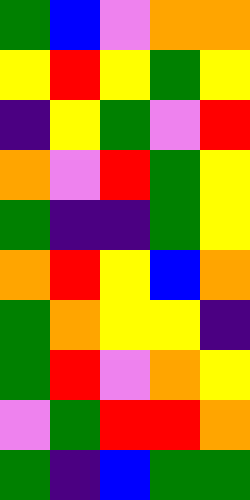[["green", "blue", "violet", "orange", "orange"], ["yellow", "red", "yellow", "green", "yellow"], ["indigo", "yellow", "green", "violet", "red"], ["orange", "violet", "red", "green", "yellow"], ["green", "indigo", "indigo", "green", "yellow"], ["orange", "red", "yellow", "blue", "orange"], ["green", "orange", "yellow", "yellow", "indigo"], ["green", "red", "violet", "orange", "yellow"], ["violet", "green", "red", "red", "orange"], ["green", "indigo", "blue", "green", "green"]]